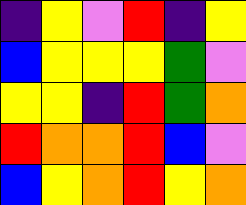[["indigo", "yellow", "violet", "red", "indigo", "yellow"], ["blue", "yellow", "yellow", "yellow", "green", "violet"], ["yellow", "yellow", "indigo", "red", "green", "orange"], ["red", "orange", "orange", "red", "blue", "violet"], ["blue", "yellow", "orange", "red", "yellow", "orange"]]